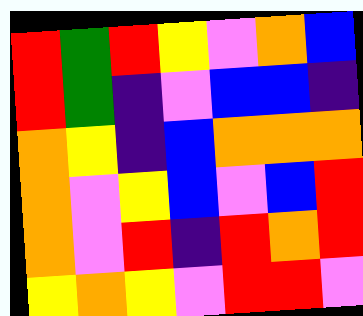[["red", "green", "red", "yellow", "violet", "orange", "blue"], ["red", "green", "indigo", "violet", "blue", "blue", "indigo"], ["orange", "yellow", "indigo", "blue", "orange", "orange", "orange"], ["orange", "violet", "yellow", "blue", "violet", "blue", "red"], ["orange", "violet", "red", "indigo", "red", "orange", "red"], ["yellow", "orange", "yellow", "violet", "red", "red", "violet"]]